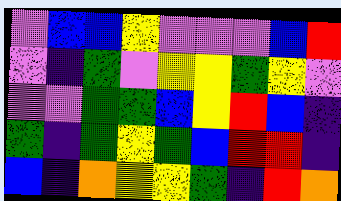[["violet", "blue", "blue", "yellow", "violet", "violet", "violet", "blue", "red"], ["violet", "indigo", "green", "violet", "yellow", "yellow", "green", "yellow", "violet"], ["violet", "violet", "green", "green", "blue", "yellow", "red", "blue", "indigo"], ["green", "indigo", "green", "yellow", "green", "blue", "red", "red", "indigo"], ["blue", "indigo", "orange", "yellow", "yellow", "green", "indigo", "red", "orange"]]